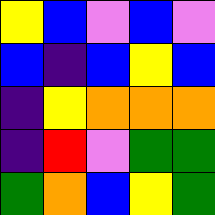[["yellow", "blue", "violet", "blue", "violet"], ["blue", "indigo", "blue", "yellow", "blue"], ["indigo", "yellow", "orange", "orange", "orange"], ["indigo", "red", "violet", "green", "green"], ["green", "orange", "blue", "yellow", "green"]]